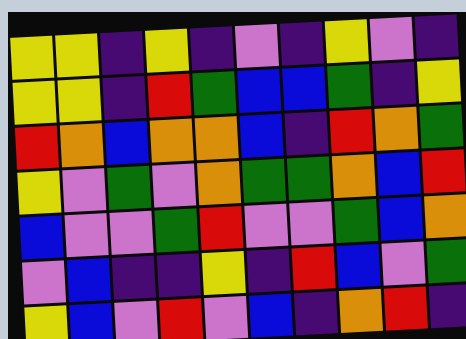[["yellow", "yellow", "indigo", "yellow", "indigo", "violet", "indigo", "yellow", "violet", "indigo"], ["yellow", "yellow", "indigo", "red", "green", "blue", "blue", "green", "indigo", "yellow"], ["red", "orange", "blue", "orange", "orange", "blue", "indigo", "red", "orange", "green"], ["yellow", "violet", "green", "violet", "orange", "green", "green", "orange", "blue", "red"], ["blue", "violet", "violet", "green", "red", "violet", "violet", "green", "blue", "orange"], ["violet", "blue", "indigo", "indigo", "yellow", "indigo", "red", "blue", "violet", "green"], ["yellow", "blue", "violet", "red", "violet", "blue", "indigo", "orange", "red", "indigo"]]